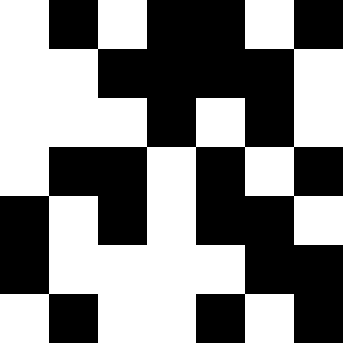[["white", "black", "white", "black", "black", "white", "black"], ["white", "white", "black", "black", "black", "black", "white"], ["white", "white", "white", "black", "white", "black", "white"], ["white", "black", "black", "white", "black", "white", "black"], ["black", "white", "black", "white", "black", "black", "white"], ["black", "white", "white", "white", "white", "black", "black"], ["white", "black", "white", "white", "black", "white", "black"]]